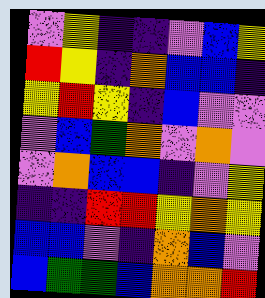[["violet", "yellow", "indigo", "indigo", "violet", "blue", "yellow"], ["red", "yellow", "indigo", "orange", "blue", "blue", "indigo"], ["yellow", "red", "yellow", "indigo", "blue", "violet", "violet"], ["violet", "blue", "green", "orange", "violet", "orange", "violet"], ["violet", "orange", "blue", "blue", "indigo", "violet", "yellow"], ["indigo", "indigo", "red", "red", "yellow", "orange", "yellow"], ["blue", "blue", "violet", "indigo", "orange", "blue", "violet"], ["blue", "green", "green", "blue", "orange", "orange", "red"]]